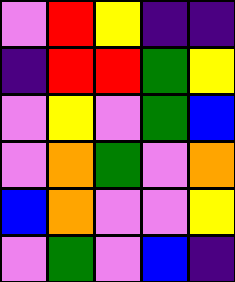[["violet", "red", "yellow", "indigo", "indigo"], ["indigo", "red", "red", "green", "yellow"], ["violet", "yellow", "violet", "green", "blue"], ["violet", "orange", "green", "violet", "orange"], ["blue", "orange", "violet", "violet", "yellow"], ["violet", "green", "violet", "blue", "indigo"]]